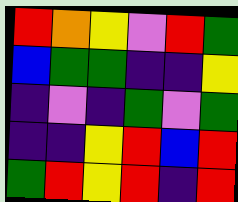[["red", "orange", "yellow", "violet", "red", "green"], ["blue", "green", "green", "indigo", "indigo", "yellow"], ["indigo", "violet", "indigo", "green", "violet", "green"], ["indigo", "indigo", "yellow", "red", "blue", "red"], ["green", "red", "yellow", "red", "indigo", "red"]]